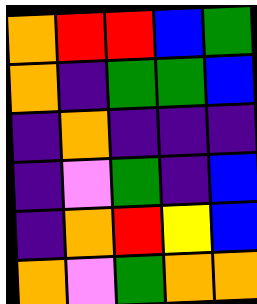[["orange", "red", "red", "blue", "green"], ["orange", "indigo", "green", "green", "blue"], ["indigo", "orange", "indigo", "indigo", "indigo"], ["indigo", "violet", "green", "indigo", "blue"], ["indigo", "orange", "red", "yellow", "blue"], ["orange", "violet", "green", "orange", "orange"]]